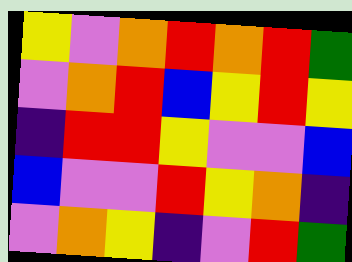[["yellow", "violet", "orange", "red", "orange", "red", "green"], ["violet", "orange", "red", "blue", "yellow", "red", "yellow"], ["indigo", "red", "red", "yellow", "violet", "violet", "blue"], ["blue", "violet", "violet", "red", "yellow", "orange", "indigo"], ["violet", "orange", "yellow", "indigo", "violet", "red", "green"]]